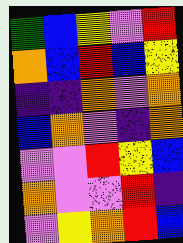[["green", "blue", "yellow", "violet", "red"], ["orange", "blue", "red", "blue", "yellow"], ["indigo", "indigo", "orange", "violet", "orange"], ["blue", "orange", "violet", "indigo", "orange"], ["violet", "violet", "red", "yellow", "blue"], ["orange", "violet", "violet", "red", "indigo"], ["violet", "yellow", "orange", "red", "blue"]]